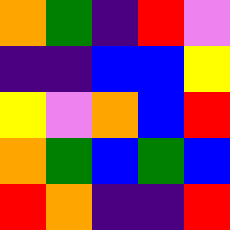[["orange", "green", "indigo", "red", "violet"], ["indigo", "indigo", "blue", "blue", "yellow"], ["yellow", "violet", "orange", "blue", "red"], ["orange", "green", "blue", "green", "blue"], ["red", "orange", "indigo", "indigo", "red"]]